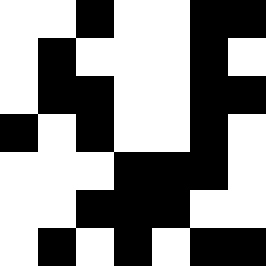[["white", "white", "black", "white", "white", "black", "black"], ["white", "black", "white", "white", "white", "black", "white"], ["white", "black", "black", "white", "white", "black", "black"], ["black", "white", "black", "white", "white", "black", "white"], ["white", "white", "white", "black", "black", "black", "white"], ["white", "white", "black", "black", "black", "white", "white"], ["white", "black", "white", "black", "white", "black", "black"]]